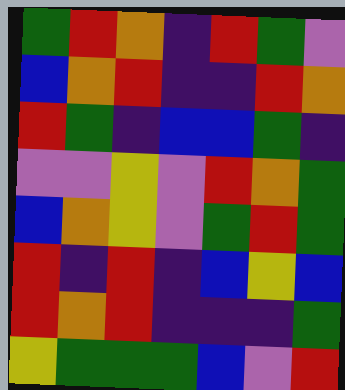[["green", "red", "orange", "indigo", "red", "green", "violet"], ["blue", "orange", "red", "indigo", "indigo", "red", "orange"], ["red", "green", "indigo", "blue", "blue", "green", "indigo"], ["violet", "violet", "yellow", "violet", "red", "orange", "green"], ["blue", "orange", "yellow", "violet", "green", "red", "green"], ["red", "indigo", "red", "indigo", "blue", "yellow", "blue"], ["red", "orange", "red", "indigo", "indigo", "indigo", "green"], ["yellow", "green", "green", "green", "blue", "violet", "red"]]